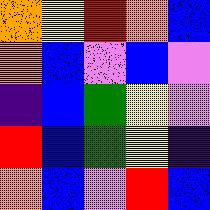[["orange", "yellow", "red", "orange", "blue"], ["orange", "blue", "violet", "blue", "violet"], ["indigo", "blue", "green", "yellow", "violet"], ["red", "blue", "green", "yellow", "indigo"], ["orange", "blue", "violet", "red", "blue"]]